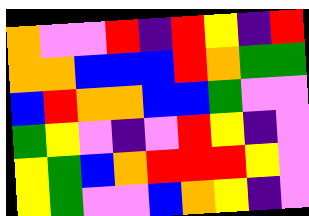[["orange", "violet", "violet", "red", "indigo", "red", "yellow", "indigo", "red"], ["orange", "orange", "blue", "blue", "blue", "red", "orange", "green", "green"], ["blue", "red", "orange", "orange", "blue", "blue", "green", "violet", "violet"], ["green", "yellow", "violet", "indigo", "violet", "red", "yellow", "indigo", "violet"], ["yellow", "green", "blue", "orange", "red", "red", "red", "yellow", "violet"], ["yellow", "green", "violet", "violet", "blue", "orange", "yellow", "indigo", "violet"]]